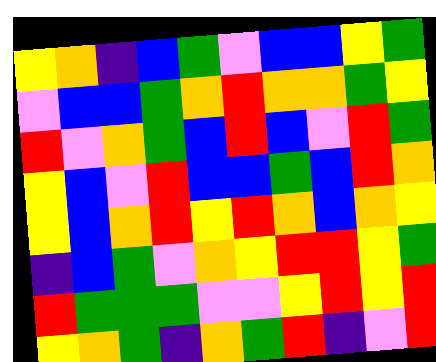[["yellow", "orange", "indigo", "blue", "green", "violet", "blue", "blue", "yellow", "green"], ["violet", "blue", "blue", "green", "orange", "red", "orange", "orange", "green", "yellow"], ["red", "violet", "orange", "green", "blue", "red", "blue", "violet", "red", "green"], ["yellow", "blue", "violet", "red", "blue", "blue", "green", "blue", "red", "orange"], ["yellow", "blue", "orange", "red", "yellow", "red", "orange", "blue", "orange", "yellow"], ["indigo", "blue", "green", "violet", "orange", "yellow", "red", "red", "yellow", "green"], ["red", "green", "green", "green", "violet", "violet", "yellow", "red", "yellow", "red"], ["yellow", "orange", "green", "indigo", "orange", "green", "red", "indigo", "violet", "red"]]